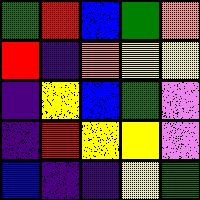[["green", "red", "blue", "green", "orange"], ["red", "indigo", "orange", "yellow", "yellow"], ["indigo", "yellow", "blue", "green", "violet"], ["indigo", "red", "yellow", "yellow", "violet"], ["blue", "indigo", "indigo", "yellow", "green"]]